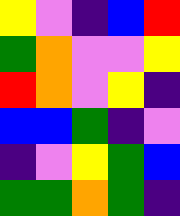[["yellow", "violet", "indigo", "blue", "red"], ["green", "orange", "violet", "violet", "yellow"], ["red", "orange", "violet", "yellow", "indigo"], ["blue", "blue", "green", "indigo", "violet"], ["indigo", "violet", "yellow", "green", "blue"], ["green", "green", "orange", "green", "indigo"]]